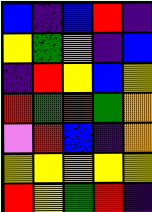[["blue", "indigo", "blue", "red", "indigo"], ["yellow", "green", "violet", "indigo", "blue"], ["indigo", "red", "yellow", "blue", "yellow"], ["red", "green", "red", "green", "orange"], ["violet", "red", "blue", "indigo", "orange"], ["yellow", "yellow", "orange", "yellow", "yellow"], ["red", "yellow", "green", "red", "indigo"]]